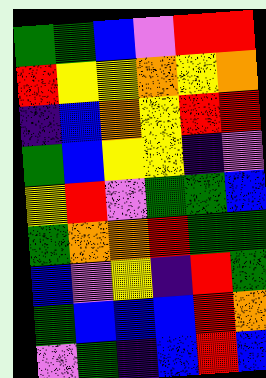[["green", "green", "blue", "violet", "red", "red"], ["red", "yellow", "yellow", "orange", "yellow", "orange"], ["indigo", "blue", "orange", "yellow", "red", "red"], ["green", "blue", "yellow", "yellow", "indigo", "violet"], ["yellow", "red", "violet", "green", "green", "blue"], ["green", "orange", "orange", "red", "green", "green"], ["blue", "violet", "yellow", "indigo", "red", "green"], ["green", "blue", "blue", "blue", "red", "orange"], ["violet", "green", "indigo", "blue", "red", "blue"]]